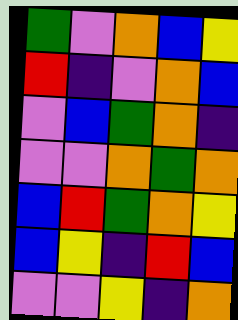[["green", "violet", "orange", "blue", "yellow"], ["red", "indigo", "violet", "orange", "blue"], ["violet", "blue", "green", "orange", "indigo"], ["violet", "violet", "orange", "green", "orange"], ["blue", "red", "green", "orange", "yellow"], ["blue", "yellow", "indigo", "red", "blue"], ["violet", "violet", "yellow", "indigo", "orange"]]